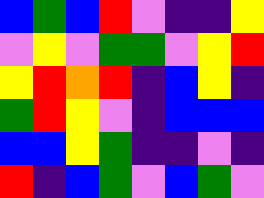[["blue", "green", "blue", "red", "violet", "indigo", "indigo", "yellow"], ["violet", "yellow", "violet", "green", "green", "violet", "yellow", "red"], ["yellow", "red", "orange", "red", "indigo", "blue", "yellow", "indigo"], ["green", "red", "yellow", "violet", "indigo", "blue", "blue", "blue"], ["blue", "blue", "yellow", "green", "indigo", "indigo", "violet", "indigo"], ["red", "indigo", "blue", "green", "violet", "blue", "green", "violet"]]